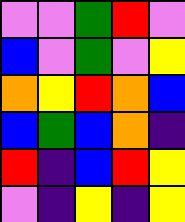[["violet", "violet", "green", "red", "violet"], ["blue", "violet", "green", "violet", "yellow"], ["orange", "yellow", "red", "orange", "blue"], ["blue", "green", "blue", "orange", "indigo"], ["red", "indigo", "blue", "red", "yellow"], ["violet", "indigo", "yellow", "indigo", "yellow"]]